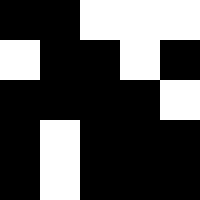[["black", "black", "white", "white", "white"], ["white", "black", "black", "white", "black"], ["black", "black", "black", "black", "white"], ["black", "white", "black", "black", "black"], ["black", "white", "black", "black", "black"]]